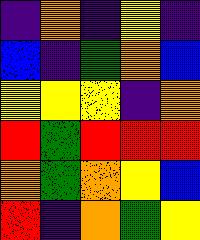[["indigo", "orange", "indigo", "yellow", "indigo"], ["blue", "indigo", "green", "orange", "blue"], ["yellow", "yellow", "yellow", "indigo", "orange"], ["red", "green", "red", "red", "red"], ["orange", "green", "orange", "yellow", "blue"], ["red", "indigo", "orange", "green", "yellow"]]